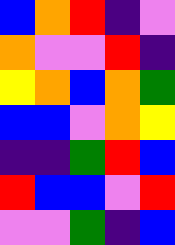[["blue", "orange", "red", "indigo", "violet"], ["orange", "violet", "violet", "red", "indigo"], ["yellow", "orange", "blue", "orange", "green"], ["blue", "blue", "violet", "orange", "yellow"], ["indigo", "indigo", "green", "red", "blue"], ["red", "blue", "blue", "violet", "red"], ["violet", "violet", "green", "indigo", "blue"]]